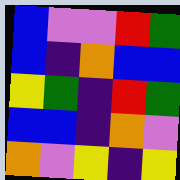[["blue", "violet", "violet", "red", "green"], ["blue", "indigo", "orange", "blue", "blue"], ["yellow", "green", "indigo", "red", "green"], ["blue", "blue", "indigo", "orange", "violet"], ["orange", "violet", "yellow", "indigo", "yellow"]]